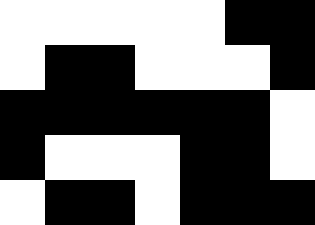[["white", "white", "white", "white", "white", "black", "black"], ["white", "black", "black", "white", "white", "white", "black"], ["black", "black", "black", "black", "black", "black", "white"], ["black", "white", "white", "white", "black", "black", "white"], ["white", "black", "black", "white", "black", "black", "black"]]